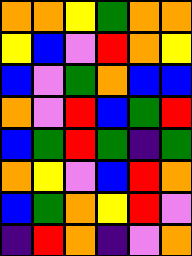[["orange", "orange", "yellow", "green", "orange", "orange"], ["yellow", "blue", "violet", "red", "orange", "yellow"], ["blue", "violet", "green", "orange", "blue", "blue"], ["orange", "violet", "red", "blue", "green", "red"], ["blue", "green", "red", "green", "indigo", "green"], ["orange", "yellow", "violet", "blue", "red", "orange"], ["blue", "green", "orange", "yellow", "red", "violet"], ["indigo", "red", "orange", "indigo", "violet", "orange"]]